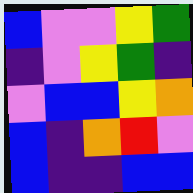[["blue", "violet", "violet", "yellow", "green"], ["indigo", "violet", "yellow", "green", "indigo"], ["violet", "blue", "blue", "yellow", "orange"], ["blue", "indigo", "orange", "red", "violet"], ["blue", "indigo", "indigo", "blue", "blue"]]